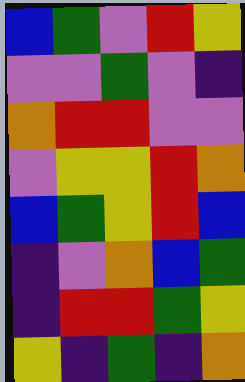[["blue", "green", "violet", "red", "yellow"], ["violet", "violet", "green", "violet", "indigo"], ["orange", "red", "red", "violet", "violet"], ["violet", "yellow", "yellow", "red", "orange"], ["blue", "green", "yellow", "red", "blue"], ["indigo", "violet", "orange", "blue", "green"], ["indigo", "red", "red", "green", "yellow"], ["yellow", "indigo", "green", "indigo", "orange"]]